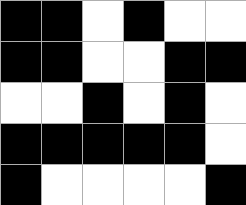[["black", "black", "white", "black", "white", "white"], ["black", "black", "white", "white", "black", "black"], ["white", "white", "black", "white", "black", "white"], ["black", "black", "black", "black", "black", "white"], ["black", "white", "white", "white", "white", "black"]]